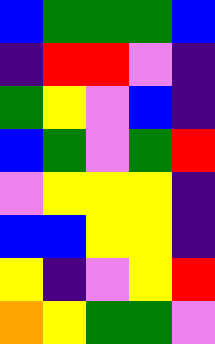[["blue", "green", "green", "green", "blue"], ["indigo", "red", "red", "violet", "indigo"], ["green", "yellow", "violet", "blue", "indigo"], ["blue", "green", "violet", "green", "red"], ["violet", "yellow", "yellow", "yellow", "indigo"], ["blue", "blue", "yellow", "yellow", "indigo"], ["yellow", "indigo", "violet", "yellow", "red"], ["orange", "yellow", "green", "green", "violet"]]